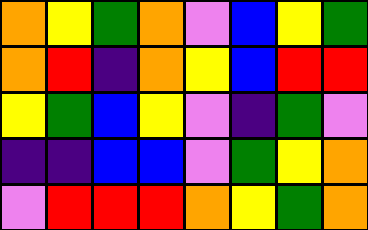[["orange", "yellow", "green", "orange", "violet", "blue", "yellow", "green"], ["orange", "red", "indigo", "orange", "yellow", "blue", "red", "red"], ["yellow", "green", "blue", "yellow", "violet", "indigo", "green", "violet"], ["indigo", "indigo", "blue", "blue", "violet", "green", "yellow", "orange"], ["violet", "red", "red", "red", "orange", "yellow", "green", "orange"]]